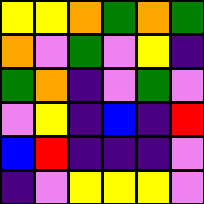[["yellow", "yellow", "orange", "green", "orange", "green"], ["orange", "violet", "green", "violet", "yellow", "indigo"], ["green", "orange", "indigo", "violet", "green", "violet"], ["violet", "yellow", "indigo", "blue", "indigo", "red"], ["blue", "red", "indigo", "indigo", "indigo", "violet"], ["indigo", "violet", "yellow", "yellow", "yellow", "violet"]]